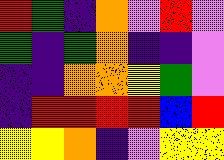[["red", "green", "indigo", "orange", "violet", "red", "violet"], ["green", "indigo", "green", "orange", "indigo", "indigo", "violet"], ["indigo", "indigo", "orange", "orange", "yellow", "green", "violet"], ["indigo", "red", "red", "red", "red", "blue", "red"], ["yellow", "yellow", "orange", "indigo", "violet", "yellow", "yellow"]]